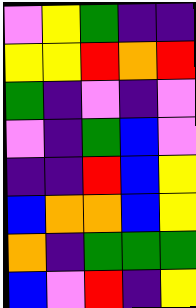[["violet", "yellow", "green", "indigo", "indigo"], ["yellow", "yellow", "red", "orange", "red"], ["green", "indigo", "violet", "indigo", "violet"], ["violet", "indigo", "green", "blue", "violet"], ["indigo", "indigo", "red", "blue", "yellow"], ["blue", "orange", "orange", "blue", "yellow"], ["orange", "indigo", "green", "green", "green"], ["blue", "violet", "red", "indigo", "yellow"]]